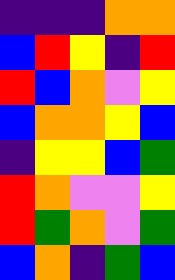[["indigo", "indigo", "indigo", "orange", "orange"], ["blue", "red", "yellow", "indigo", "red"], ["red", "blue", "orange", "violet", "yellow"], ["blue", "orange", "orange", "yellow", "blue"], ["indigo", "yellow", "yellow", "blue", "green"], ["red", "orange", "violet", "violet", "yellow"], ["red", "green", "orange", "violet", "green"], ["blue", "orange", "indigo", "green", "blue"]]